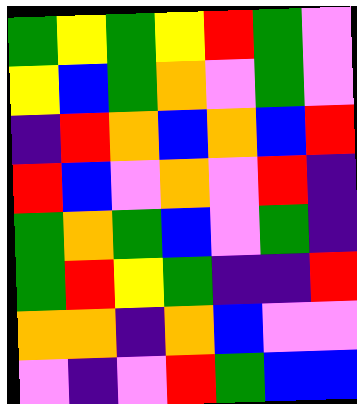[["green", "yellow", "green", "yellow", "red", "green", "violet"], ["yellow", "blue", "green", "orange", "violet", "green", "violet"], ["indigo", "red", "orange", "blue", "orange", "blue", "red"], ["red", "blue", "violet", "orange", "violet", "red", "indigo"], ["green", "orange", "green", "blue", "violet", "green", "indigo"], ["green", "red", "yellow", "green", "indigo", "indigo", "red"], ["orange", "orange", "indigo", "orange", "blue", "violet", "violet"], ["violet", "indigo", "violet", "red", "green", "blue", "blue"]]